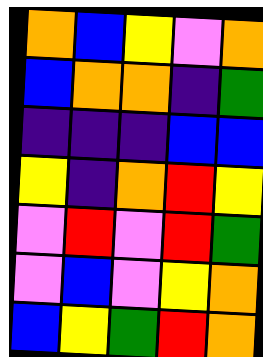[["orange", "blue", "yellow", "violet", "orange"], ["blue", "orange", "orange", "indigo", "green"], ["indigo", "indigo", "indigo", "blue", "blue"], ["yellow", "indigo", "orange", "red", "yellow"], ["violet", "red", "violet", "red", "green"], ["violet", "blue", "violet", "yellow", "orange"], ["blue", "yellow", "green", "red", "orange"]]